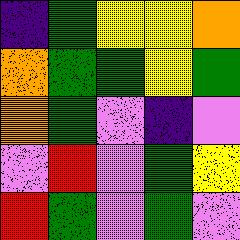[["indigo", "green", "yellow", "yellow", "orange"], ["orange", "green", "green", "yellow", "green"], ["orange", "green", "violet", "indigo", "violet"], ["violet", "red", "violet", "green", "yellow"], ["red", "green", "violet", "green", "violet"]]